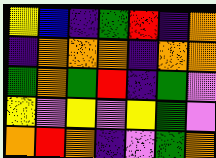[["yellow", "blue", "indigo", "green", "red", "indigo", "orange"], ["indigo", "orange", "orange", "orange", "indigo", "orange", "orange"], ["green", "orange", "green", "red", "indigo", "green", "violet"], ["yellow", "violet", "yellow", "violet", "yellow", "green", "violet"], ["orange", "red", "orange", "indigo", "violet", "green", "orange"]]